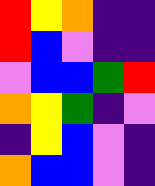[["red", "yellow", "orange", "indigo", "indigo"], ["red", "blue", "violet", "indigo", "indigo"], ["violet", "blue", "blue", "green", "red"], ["orange", "yellow", "green", "indigo", "violet"], ["indigo", "yellow", "blue", "violet", "indigo"], ["orange", "blue", "blue", "violet", "indigo"]]